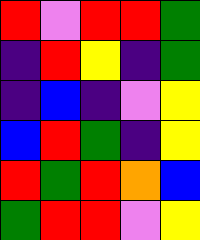[["red", "violet", "red", "red", "green"], ["indigo", "red", "yellow", "indigo", "green"], ["indigo", "blue", "indigo", "violet", "yellow"], ["blue", "red", "green", "indigo", "yellow"], ["red", "green", "red", "orange", "blue"], ["green", "red", "red", "violet", "yellow"]]